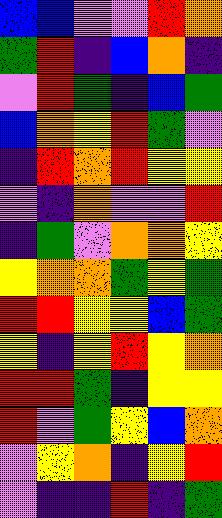[["blue", "blue", "violet", "violet", "red", "orange"], ["green", "red", "indigo", "blue", "orange", "indigo"], ["violet", "red", "green", "indigo", "blue", "green"], ["blue", "orange", "yellow", "red", "green", "violet"], ["indigo", "red", "orange", "red", "yellow", "yellow"], ["violet", "indigo", "orange", "violet", "violet", "red"], ["indigo", "green", "violet", "orange", "orange", "yellow"], ["yellow", "orange", "orange", "green", "yellow", "green"], ["red", "red", "yellow", "yellow", "blue", "green"], ["yellow", "indigo", "yellow", "red", "yellow", "orange"], ["red", "red", "green", "indigo", "yellow", "yellow"], ["red", "violet", "green", "yellow", "blue", "orange"], ["violet", "yellow", "orange", "indigo", "yellow", "red"], ["violet", "indigo", "indigo", "red", "indigo", "green"]]